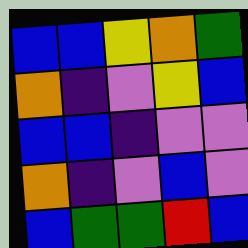[["blue", "blue", "yellow", "orange", "green"], ["orange", "indigo", "violet", "yellow", "blue"], ["blue", "blue", "indigo", "violet", "violet"], ["orange", "indigo", "violet", "blue", "violet"], ["blue", "green", "green", "red", "blue"]]